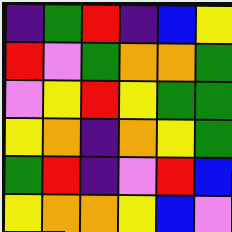[["indigo", "green", "red", "indigo", "blue", "yellow"], ["red", "violet", "green", "orange", "orange", "green"], ["violet", "yellow", "red", "yellow", "green", "green"], ["yellow", "orange", "indigo", "orange", "yellow", "green"], ["green", "red", "indigo", "violet", "red", "blue"], ["yellow", "orange", "orange", "yellow", "blue", "violet"]]